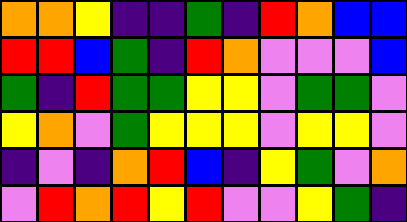[["orange", "orange", "yellow", "indigo", "indigo", "green", "indigo", "red", "orange", "blue", "blue"], ["red", "red", "blue", "green", "indigo", "red", "orange", "violet", "violet", "violet", "blue"], ["green", "indigo", "red", "green", "green", "yellow", "yellow", "violet", "green", "green", "violet"], ["yellow", "orange", "violet", "green", "yellow", "yellow", "yellow", "violet", "yellow", "yellow", "violet"], ["indigo", "violet", "indigo", "orange", "red", "blue", "indigo", "yellow", "green", "violet", "orange"], ["violet", "red", "orange", "red", "yellow", "red", "violet", "violet", "yellow", "green", "indigo"]]